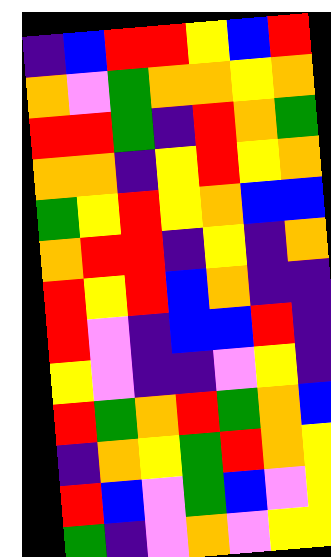[["indigo", "blue", "red", "red", "yellow", "blue", "red"], ["orange", "violet", "green", "orange", "orange", "yellow", "orange"], ["red", "red", "green", "indigo", "red", "orange", "green"], ["orange", "orange", "indigo", "yellow", "red", "yellow", "orange"], ["green", "yellow", "red", "yellow", "orange", "blue", "blue"], ["orange", "red", "red", "indigo", "yellow", "indigo", "orange"], ["red", "yellow", "red", "blue", "orange", "indigo", "indigo"], ["red", "violet", "indigo", "blue", "blue", "red", "indigo"], ["yellow", "violet", "indigo", "indigo", "violet", "yellow", "indigo"], ["red", "green", "orange", "red", "green", "orange", "blue"], ["indigo", "orange", "yellow", "green", "red", "orange", "yellow"], ["red", "blue", "violet", "green", "blue", "violet", "yellow"], ["green", "indigo", "violet", "orange", "violet", "yellow", "yellow"]]